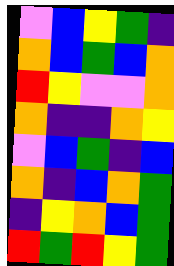[["violet", "blue", "yellow", "green", "indigo"], ["orange", "blue", "green", "blue", "orange"], ["red", "yellow", "violet", "violet", "orange"], ["orange", "indigo", "indigo", "orange", "yellow"], ["violet", "blue", "green", "indigo", "blue"], ["orange", "indigo", "blue", "orange", "green"], ["indigo", "yellow", "orange", "blue", "green"], ["red", "green", "red", "yellow", "green"]]